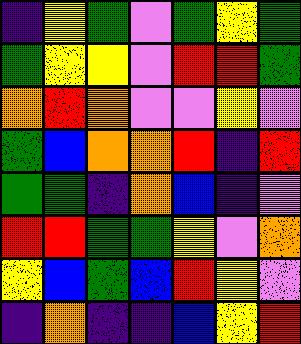[["indigo", "yellow", "green", "violet", "green", "yellow", "green"], ["green", "yellow", "yellow", "violet", "red", "red", "green"], ["orange", "red", "orange", "violet", "violet", "yellow", "violet"], ["green", "blue", "orange", "orange", "red", "indigo", "red"], ["green", "green", "indigo", "orange", "blue", "indigo", "violet"], ["red", "red", "green", "green", "yellow", "violet", "orange"], ["yellow", "blue", "green", "blue", "red", "yellow", "violet"], ["indigo", "orange", "indigo", "indigo", "blue", "yellow", "red"]]